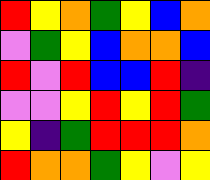[["red", "yellow", "orange", "green", "yellow", "blue", "orange"], ["violet", "green", "yellow", "blue", "orange", "orange", "blue"], ["red", "violet", "red", "blue", "blue", "red", "indigo"], ["violet", "violet", "yellow", "red", "yellow", "red", "green"], ["yellow", "indigo", "green", "red", "red", "red", "orange"], ["red", "orange", "orange", "green", "yellow", "violet", "yellow"]]